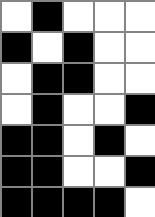[["white", "black", "white", "white", "white"], ["black", "white", "black", "white", "white"], ["white", "black", "black", "white", "white"], ["white", "black", "white", "white", "black"], ["black", "black", "white", "black", "white"], ["black", "black", "white", "white", "black"], ["black", "black", "black", "black", "white"]]